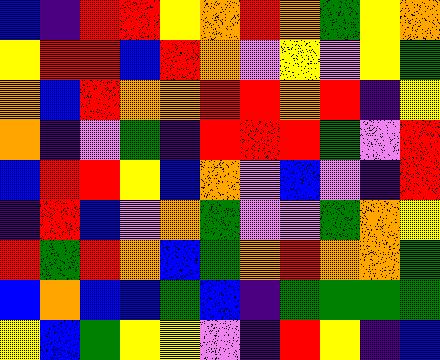[["blue", "indigo", "red", "red", "yellow", "orange", "red", "orange", "green", "yellow", "orange"], ["yellow", "red", "red", "blue", "red", "orange", "violet", "yellow", "violet", "yellow", "green"], ["orange", "blue", "red", "orange", "orange", "red", "red", "orange", "red", "indigo", "yellow"], ["orange", "indigo", "violet", "green", "indigo", "red", "red", "red", "green", "violet", "red"], ["blue", "red", "red", "yellow", "blue", "orange", "violet", "blue", "violet", "indigo", "red"], ["indigo", "red", "blue", "violet", "orange", "green", "violet", "violet", "green", "orange", "yellow"], ["red", "green", "red", "orange", "blue", "green", "orange", "red", "orange", "orange", "green"], ["blue", "orange", "blue", "blue", "green", "blue", "indigo", "green", "green", "green", "green"], ["yellow", "blue", "green", "yellow", "yellow", "violet", "indigo", "red", "yellow", "indigo", "blue"]]